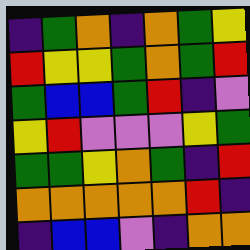[["indigo", "green", "orange", "indigo", "orange", "green", "yellow"], ["red", "yellow", "yellow", "green", "orange", "green", "red"], ["green", "blue", "blue", "green", "red", "indigo", "violet"], ["yellow", "red", "violet", "violet", "violet", "yellow", "green"], ["green", "green", "yellow", "orange", "green", "indigo", "red"], ["orange", "orange", "orange", "orange", "orange", "red", "indigo"], ["indigo", "blue", "blue", "violet", "indigo", "orange", "orange"]]